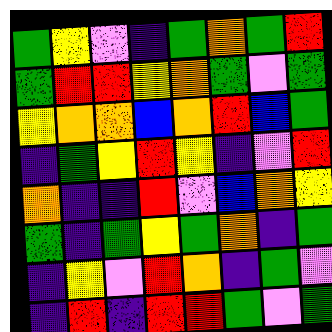[["green", "yellow", "violet", "indigo", "green", "orange", "green", "red"], ["green", "red", "red", "yellow", "orange", "green", "violet", "green"], ["yellow", "orange", "orange", "blue", "orange", "red", "blue", "green"], ["indigo", "green", "yellow", "red", "yellow", "indigo", "violet", "red"], ["orange", "indigo", "indigo", "red", "violet", "blue", "orange", "yellow"], ["green", "indigo", "green", "yellow", "green", "orange", "indigo", "green"], ["indigo", "yellow", "violet", "red", "orange", "indigo", "green", "violet"], ["indigo", "red", "indigo", "red", "red", "green", "violet", "green"]]